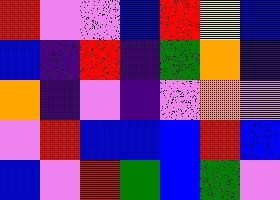[["red", "violet", "violet", "blue", "red", "yellow", "blue"], ["blue", "indigo", "red", "indigo", "green", "orange", "indigo"], ["orange", "indigo", "violet", "indigo", "violet", "orange", "violet"], ["violet", "red", "blue", "blue", "blue", "red", "blue"], ["blue", "violet", "red", "green", "blue", "green", "violet"]]